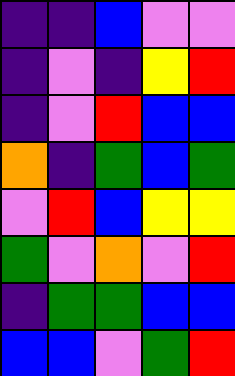[["indigo", "indigo", "blue", "violet", "violet"], ["indigo", "violet", "indigo", "yellow", "red"], ["indigo", "violet", "red", "blue", "blue"], ["orange", "indigo", "green", "blue", "green"], ["violet", "red", "blue", "yellow", "yellow"], ["green", "violet", "orange", "violet", "red"], ["indigo", "green", "green", "blue", "blue"], ["blue", "blue", "violet", "green", "red"]]